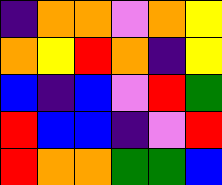[["indigo", "orange", "orange", "violet", "orange", "yellow"], ["orange", "yellow", "red", "orange", "indigo", "yellow"], ["blue", "indigo", "blue", "violet", "red", "green"], ["red", "blue", "blue", "indigo", "violet", "red"], ["red", "orange", "orange", "green", "green", "blue"]]